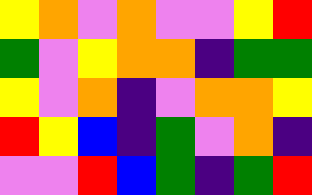[["yellow", "orange", "violet", "orange", "violet", "violet", "yellow", "red"], ["green", "violet", "yellow", "orange", "orange", "indigo", "green", "green"], ["yellow", "violet", "orange", "indigo", "violet", "orange", "orange", "yellow"], ["red", "yellow", "blue", "indigo", "green", "violet", "orange", "indigo"], ["violet", "violet", "red", "blue", "green", "indigo", "green", "red"]]